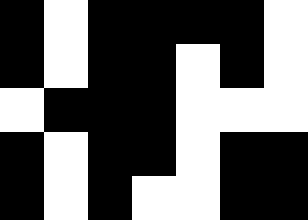[["black", "white", "black", "black", "black", "black", "white"], ["black", "white", "black", "black", "white", "black", "white"], ["white", "black", "black", "black", "white", "white", "white"], ["black", "white", "black", "black", "white", "black", "black"], ["black", "white", "black", "white", "white", "black", "black"]]